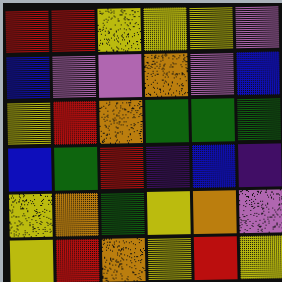[["red", "red", "yellow", "yellow", "yellow", "violet"], ["blue", "violet", "violet", "orange", "violet", "blue"], ["yellow", "red", "orange", "green", "green", "green"], ["blue", "green", "red", "indigo", "blue", "indigo"], ["yellow", "orange", "green", "yellow", "orange", "violet"], ["yellow", "red", "orange", "yellow", "red", "yellow"]]